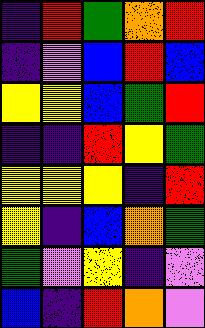[["indigo", "red", "green", "orange", "red"], ["indigo", "violet", "blue", "red", "blue"], ["yellow", "yellow", "blue", "green", "red"], ["indigo", "indigo", "red", "yellow", "green"], ["yellow", "yellow", "yellow", "indigo", "red"], ["yellow", "indigo", "blue", "orange", "green"], ["green", "violet", "yellow", "indigo", "violet"], ["blue", "indigo", "red", "orange", "violet"]]